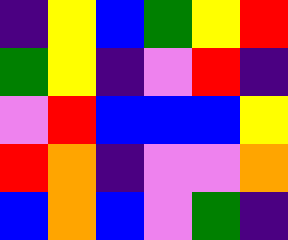[["indigo", "yellow", "blue", "green", "yellow", "red"], ["green", "yellow", "indigo", "violet", "red", "indigo"], ["violet", "red", "blue", "blue", "blue", "yellow"], ["red", "orange", "indigo", "violet", "violet", "orange"], ["blue", "orange", "blue", "violet", "green", "indigo"]]